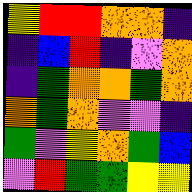[["yellow", "red", "red", "orange", "orange", "indigo"], ["indigo", "blue", "red", "indigo", "violet", "orange"], ["indigo", "green", "orange", "orange", "green", "orange"], ["orange", "green", "orange", "violet", "violet", "indigo"], ["green", "violet", "yellow", "orange", "green", "blue"], ["violet", "red", "green", "green", "yellow", "yellow"]]